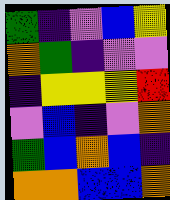[["green", "indigo", "violet", "blue", "yellow"], ["orange", "green", "indigo", "violet", "violet"], ["indigo", "yellow", "yellow", "yellow", "red"], ["violet", "blue", "indigo", "violet", "orange"], ["green", "blue", "orange", "blue", "indigo"], ["orange", "orange", "blue", "blue", "orange"]]